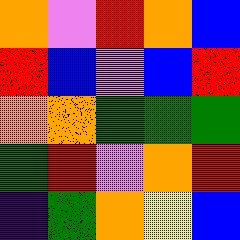[["orange", "violet", "red", "orange", "blue"], ["red", "blue", "violet", "blue", "red"], ["orange", "orange", "green", "green", "green"], ["green", "red", "violet", "orange", "red"], ["indigo", "green", "orange", "yellow", "blue"]]